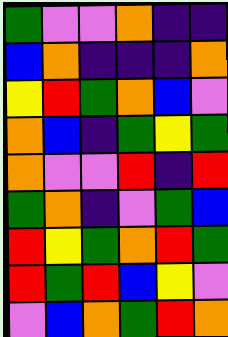[["green", "violet", "violet", "orange", "indigo", "indigo"], ["blue", "orange", "indigo", "indigo", "indigo", "orange"], ["yellow", "red", "green", "orange", "blue", "violet"], ["orange", "blue", "indigo", "green", "yellow", "green"], ["orange", "violet", "violet", "red", "indigo", "red"], ["green", "orange", "indigo", "violet", "green", "blue"], ["red", "yellow", "green", "orange", "red", "green"], ["red", "green", "red", "blue", "yellow", "violet"], ["violet", "blue", "orange", "green", "red", "orange"]]